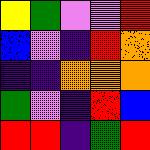[["yellow", "green", "violet", "violet", "red"], ["blue", "violet", "indigo", "red", "orange"], ["indigo", "indigo", "orange", "orange", "orange"], ["green", "violet", "indigo", "red", "blue"], ["red", "red", "indigo", "green", "red"]]